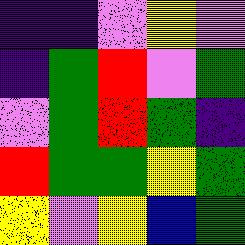[["indigo", "indigo", "violet", "yellow", "violet"], ["indigo", "green", "red", "violet", "green"], ["violet", "green", "red", "green", "indigo"], ["red", "green", "green", "yellow", "green"], ["yellow", "violet", "yellow", "blue", "green"]]